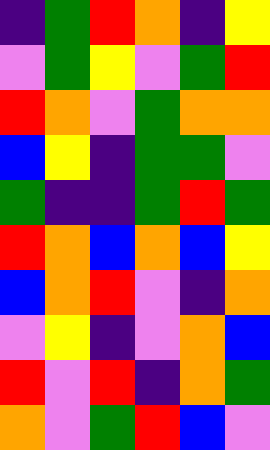[["indigo", "green", "red", "orange", "indigo", "yellow"], ["violet", "green", "yellow", "violet", "green", "red"], ["red", "orange", "violet", "green", "orange", "orange"], ["blue", "yellow", "indigo", "green", "green", "violet"], ["green", "indigo", "indigo", "green", "red", "green"], ["red", "orange", "blue", "orange", "blue", "yellow"], ["blue", "orange", "red", "violet", "indigo", "orange"], ["violet", "yellow", "indigo", "violet", "orange", "blue"], ["red", "violet", "red", "indigo", "orange", "green"], ["orange", "violet", "green", "red", "blue", "violet"]]